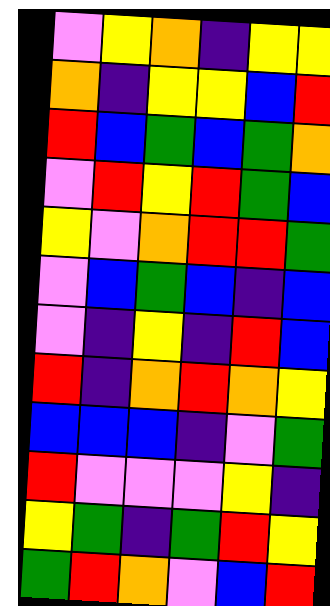[["violet", "yellow", "orange", "indigo", "yellow", "yellow"], ["orange", "indigo", "yellow", "yellow", "blue", "red"], ["red", "blue", "green", "blue", "green", "orange"], ["violet", "red", "yellow", "red", "green", "blue"], ["yellow", "violet", "orange", "red", "red", "green"], ["violet", "blue", "green", "blue", "indigo", "blue"], ["violet", "indigo", "yellow", "indigo", "red", "blue"], ["red", "indigo", "orange", "red", "orange", "yellow"], ["blue", "blue", "blue", "indigo", "violet", "green"], ["red", "violet", "violet", "violet", "yellow", "indigo"], ["yellow", "green", "indigo", "green", "red", "yellow"], ["green", "red", "orange", "violet", "blue", "red"]]